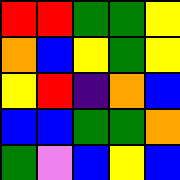[["red", "red", "green", "green", "yellow"], ["orange", "blue", "yellow", "green", "yellow"], ["yellow", "red", "indigo", "orange", "blue"], ["blue", "blue", "green", "green", "orange"], ["green", "violet", "blue", "yellow", "blue"]]